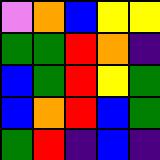[["violet", "orange", "blue", "yellow", "yellow"], ["green", "green", "red", "orange", "indigo"], ["blue", "green", "red", "yellow", "green"], ["blue", "orange", "red", "blue", "green"], ["green", "red", "indigo", "blue", "indigo"]]